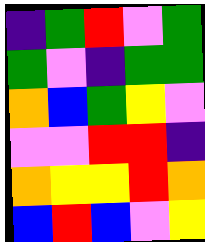[["indigo", "green", "red", "violet", "green"], ["green", "violet", "indigo", "green", "green"], ["orange", "blue", "green", "yellow", "violet"], ["violet", "violet", "red", "red", "indigo"], ["orange", "yellow", "yellow", "red", "orange"], ["blue", "red", "blue", "violet", "yellow"]]